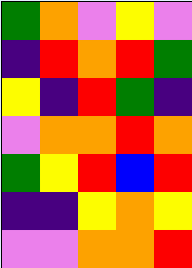[["green", "orange", "violet", "yellow", "violet"], ["indigo", "red", "orange", "red", "green"], ["yellow", "indigo", "red", "green", "indigo"], ["violet", "orange", "orange", "red", "orange"], ["green", "yellow", "red", "blue", "red"], ["indigo", "indigo", "yellow", "orange", "yellow"], ["violet", "violet", "orange", "orange", "red"]]